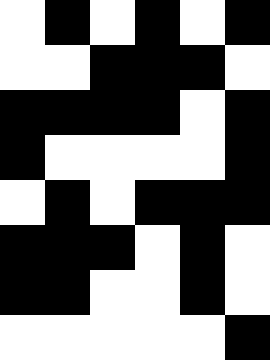[["white", "black", "white", "black", "white", "black"], ["white", "white", "black", "black", "black", "white"], ["black", "black", "black", "black", "white", "black"], ["black", "white", "white", "white", "white", "black"], ["white", "black", "white", "black", "black", "black"], ["black", "black", "black", "white", "black", "white"], ["black", "black", "white", "white", "black", "white"], ["white", "white", "white", "white", "white", "black"]]